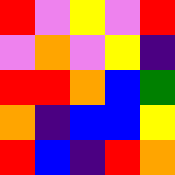[["red", "violet", "yellow", "violet", "red"], ["violet", "orange", "violet", "yellow", "indigo"], ["red", "red", "orange", "blue", "green"], ["orange", "indigo", "blue", "blue", "yellow"], ["red", "blue", "indigo", "red", "orange"]]